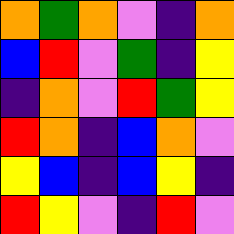[["orange", "green", "orange", "violet", "indigo", "orange"], ["blue", "red", "violet", "green", "indigo", "yellow"], ["indigo", "orange", "violet", "red", "green", "yellow"], ["red", "orange", "indigo", "blue", "orange", "violet"], ["yellow", "blue", "indigo", "blue", "yellow", "indigo"], ["red", "yellow", "violet", "indigo", "red", "violet"]]